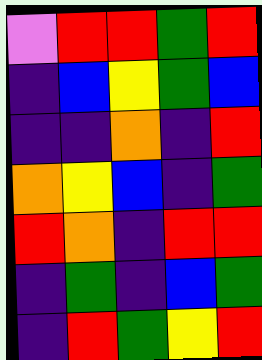[["violet", "red", "red", "green", "red"], ["indigo", "blue", "yellow", "green", "blue"], ["indigo", "indigo", "orange", "indigo", "red"], ["orange", "yellow", "blue", "indigo", "green"], ["red", "orange", "indigo", "red", "red"], ["indigo", "green", "indigo", "blue", "green"], ["indigo", "red", "green", "yellow", "red"]]